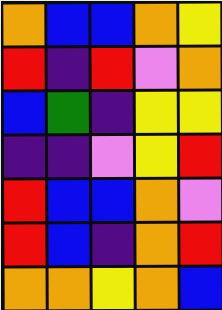[["orange", "blue", "blue", "orange", "yellow"], ["red", "indigo", "red", "violet", "orange"], ["blue", "green", "indigo", "yellow", "yellow"], ["indigo", "indigo", "violet", "yellow", "red"], ["red", "blue", "blue", "orange", "violet"], ["red", "blue", "indigo", "orange", "red"], ["orange", "orange", "yellow", "orange", "blue"]]